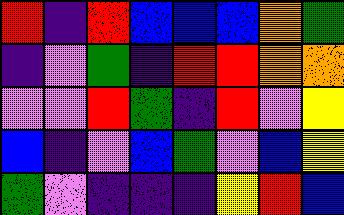[["red", "indigo", "red", "blue", "blue", "blue", "orange", "green"], ["indigo", "violet", "green", "indigo", "red", "red", "orange", "orange"], ["violet", "violet", "red", "green", "indigo", "red", "violet", "yellow"], ["blue", "indigo", "violet", "blue", "green", "violet", "blue", "yellow"], ["green", "violet", "indigo", "indigo", "indigo", "yellow", "red", "blue"]]